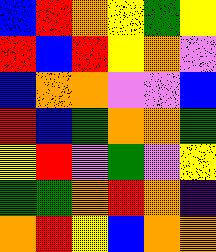[["blue", "red", "orange", "yellow", "green", "yellow"], ["red", "blue", "red", "yellow", "orange", "violet"], ["blue", "orange", "orange", "violet", "violet", "blue"], ["red", "blue", "green", "orange", "orange", "green"], ["yellow", "red", "violet", "green", "violet", "yellow"], ["green", "green", "orange", "red", "orange", "indigo"], ["orange", "red", "yellow", "blue", "orange", "orange"]]